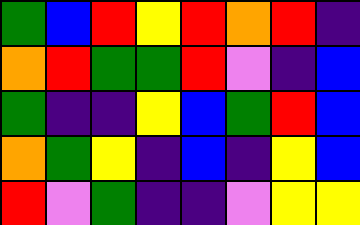[["green", "blue", "red", "yellow", "red", "orange", "red", "indigo"], ["orange", "red", "green", "green", "red", "violet", "indigo", "blue"], ["green", "indigo", "indigo", "yellow", "blue", "green", "red", "blue"], ["orange", "green", "yellow", "indigo", "blue", "indigo", "yellow", "blue"], ["red", "violet", "green", "indigo", "indigo", "violet", "yellow", "yellow"]]